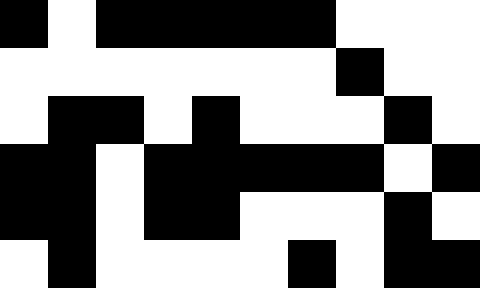[["black", "white", "black", "black", "black", "black", "black", "white", "white", "white"], ["white", "white", "white", "white", "white", "white", "white", "black", "white", "white"], ["white", "black", "black", "white", "black", "white", "white", "white", "black", "white"], ["black", "black", "white", "black", "black", "black", "black", "black", "white", "black"], ["black", "black", "white", "black", "black", "white", "white", "white", "black", "white"], ["white", "black", "white", "white", "white", "white", "black", "white", "black", "black"]]